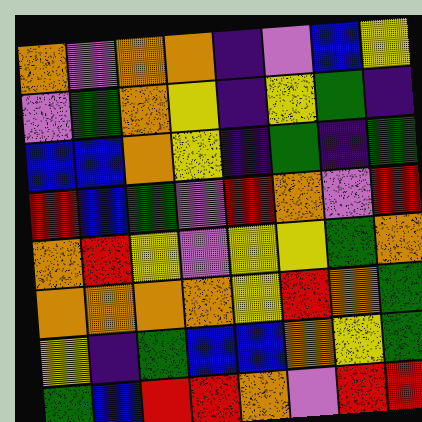[["orange", "violet", "orange", "orange", "indigo", "violet", "blue", "yellow"], ["violet", "green", "orange", "yellow", "indigo", "yellow", "green", "indigo"], ["blue", "blue", "orange", "yellow", "indigo", "green", "indigo", "green"], ["red", "blue", "green", "violet", "red", "orange", "violet", "red"], ["orange", "red", "yellow", "violet", "yellow", "yellow", "green", "orange"], ["orange", "orange", "orange", "orange", "yellow", "red", "orange", "green"], ["yellow", "indigo", "green", "blue", "blue", "orange", "yellow", "green"], ["green", "blue", "red", "red", "orange", "violet", "red", "red"]]